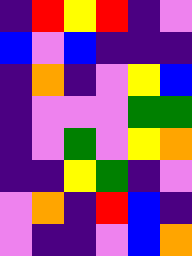[["indigo", "red", "yellow", "red", "indigo", "violet"], ["blue", "violet", "blue", "indigo", "indigo", "indigo"], ["indigo", "orange", "indigo", "violet", "yellow", "blue"], ["indigo", "violet", "violet", "violet", "green", "green"], ["indigo", "violet", "green", "violet", "yellow", "orange"], ["indigo", "indigo", "yellow", "green", "indigo", "violet"], ["violet", "orange", "indigo", "red", "blue", "indigo"], ["violet", "indigo", "indigo", "violet", "blue", "orange"]]